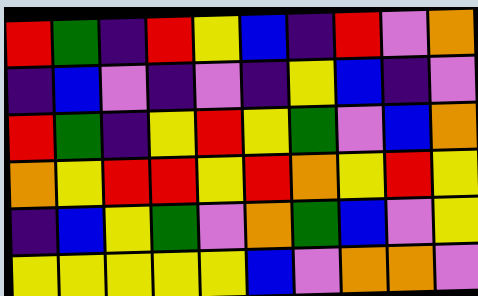[["red", "green", "indigo", "red", "yellow", "blue", "indigo", "red", "violet", "orange"], ["indigo", "blue", "violet", "indigo", "violet", "indigo", "yellow", "blue", "indigo", "violet"], ["red", "green", "indigo", "yellow", "red", "yellow", "green", "violet", "blue", "orange"], ["orange", "yellow", "red", "red", "yellow", "red", "orange", "yellow", "red", "yellow"], ["indigo", "blue", "yellow", "green", "violet", "orange", "green", "blue", "violet", "yellow"], ["yellow", "yellow", "yellow", "yellow", "yellow", "blue", "violet", "orange", "orange", "violet"]]